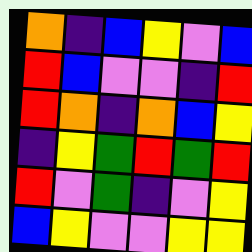[["orange", "indigo", "blue", "yellow", "violet", "blue"], ["red", "blue", "violet", "violet", "indigo", "red"], ["red", "orange", "indigo", "orange", "blue", "yellow"], ["indigo", "yellow", "green", "red", "green", "red"], ["red", "violet", "green", "indigo", "violet", "yellow"], ["blue", "yellow", "violet", "violet", "yellow", "yellow"]]